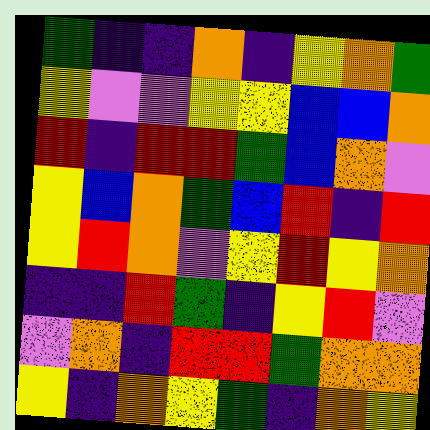[["green", "indigo", "indigo", "orange", "indigo", "yellow", "orange", "green"], ["yellow", "violet", "violet", "yellow", "yellow", "blue", "blue", "orange"], ["red", "indigo", "red", "red", "green", "blue", "orange", "violet"], ["yellow", "blue", "orange", "green", "blue", "red", "indigo", "red"], ["yellow", "red", "orange", "violet", "yellow", "red", "yellow", "orange"], ["indigo", "indigo", "red", "green", "indigo", "yellow", "red", "violet"], ["violet", "orange", "indigo", "red", "red", "green", "orange", "orange"], ["yellow", "indigo", "orange", "yellow", "green", "indigo", "orange", "yellow"]]